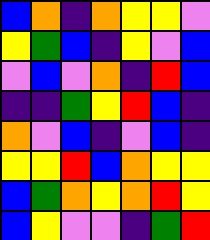[["blue", "orange", "indigo", "orange", "yellow", "yellow", "violet"], ["yellow", "green", "blue", "indigo", "yellow", "violet", "blue"], ["violet", "blue", "violet", "orange", "indigo", "red", "blue"], ["indigo", "indigo", "green", "yellow", "red", "blue", "indigo"], ["orange", "violet", "blue", "indigo", "violet", "blue", "indigo"], ["yellow", "yellow", "red", "blue", "orange", "yellow", "yellow"], ["blue", "green", "orange", "yellow", "orange", "red", "yellow"], ["blue", "yellow", "violet", "violet", "indigo", "green", "red"]]